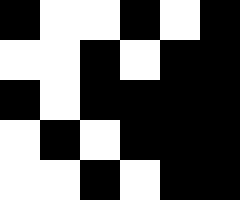[["black", "white", "white", "black", "white", "black"], ["white", "white", "black", "white", "black", "black"], ["black", "white", "black", "black", "black", "black"], ["white", "black", "white", "black", "black", "black"], ["white", "white", "black", "white", "black", "black"]]